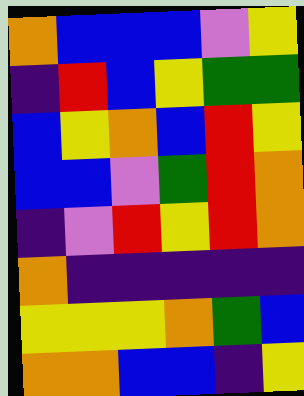[["orange", "blue", "blue", "blue", "violet", "yellow"], ["indigo", "red", "blue", "yellow", "green", "green"], ["blue", "yellow", "orange", "blue", "red", "yellow"], ["blue", "blue", "violet", "green", "red", "orange"], ["indigo", "violet", "red", "yellow", "red", "orange"], ["orange", "indigo", "indigo", "indigo", "indigo", "indigo"], ["yellow", "yellow", "yellow", "orange", "green", "blue"], ["orange", "orange", "blue", "blue", "indigo", "yellow"]]